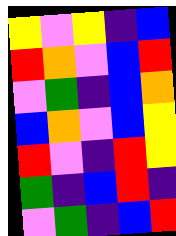[["yellow", "violet", "yellow", "indigo", "blue"], ["red", "orange", "violet", "blue", "red"], ["violet", "green", "indigo", "blue", "orange"], ["blue", "orange", "violet", "blue", "yellow"], ["red", "violet", "indigo", "red", "yellow"], ["green", "indigo", "blue", "red", "indigo"], ["violet", "green", "indigo", "blue", "red"]]